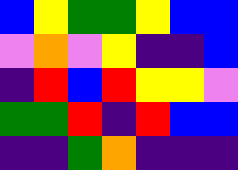[["blue", "yellow", "green", "green", "yellow", "blue", "blue"], ["violet", "orange", "violet", "yellow", "indigo", "indigo", "blue"], ["indigo", "red", "blue", "red", "yellow", "yellow", "violet"], ["green", "green", "red", "indigo", "red", "blue", "blue"], ["indigo", "indigo", "green", "orange", "indigo", "indigo", "indigo"]]